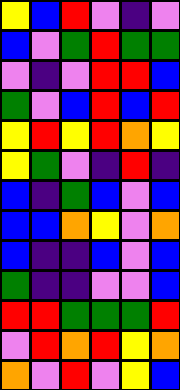[["yellow", "blue", "red", "violet", "indigo", "violet"], ["blue", "violet", "green", "red", "green", "green"], ["violet", "indigo", "violet", "red", "red", "blue"], ["green", "violet", "blue", "red", "blue", "red"], ["yellow", "red", "yellow", "red", "orange", "yellow"], ["yellow", "green", "violet", "indigo", "red", "indigo"], ["blue", "indigo", "green", "blue", "violet", "blue"], ["blue", "blue", "orange", "yellow", "violet", "orange"], ["blue", "indigo", "indigo", "blue", "violet", "blue"], ["green", "indigo", "indigo", "violet", "violet", "blue"], ["red", "red", "green", "green", "green", "red"], ["violet", "red", "orange", "red", "yellow", "orange"], ["orange", "violet", "red", "violet", "yellow", "blue"]]